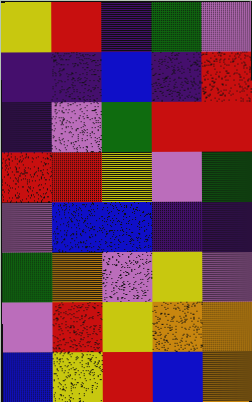[["yellow", "red", "indigo", "green", "violet"], ["indigo", "indigo", "blue", "indigo", "red"], ["indigo", "violet", "green", "red", "red"], ["red", "red", "yellow", "violet", "green"], ["violet", "blue", "blue", "indigo", "indigo"], ["green", "orange", "violet", "yellow", "violet"], ["violet", "red", "yellow", "orange", "orange"], ["blue", "yellow", "red", "blue", "orange"]]